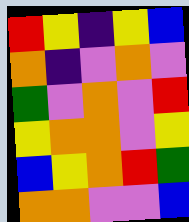[["red", "yellow", "indigo", "yellow", "blue"], ["orange", "indigo", "violet", "orange", "violet"], ["green", "violet", "orange", "violet", "red"], ["yellow", "orange", "orange", "violet", "yellow"], ["blue", "yellow", "orange", "red", "green"], ["orange", "orange", "violet", "violet", "blue"]]